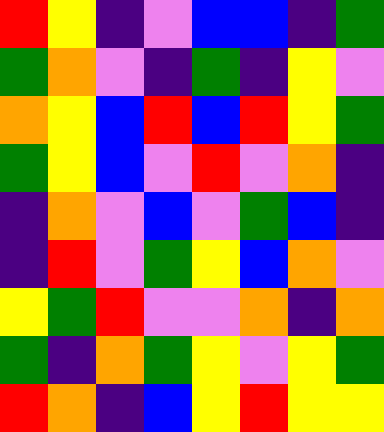[["red", "yellow", "indigo", "violet", "blue", "blue", "indigo", "green"], ["green", "orange", "violet", "indigo", "green", "indigo", "yellow", "violet"], ["orange", "yellow", "blue", "red", "blue", "red", "yellow", "green"], ["green", "yellow", "blue", "violet", "red", "violet", "orange", "indigo"], ["indigo", "orange", "violet", "blue", "violet", "green", "blue", "indigo"], ["indigo", "red", "violet", "green", "yellow", "blue", "orange", "violet"], ["yellow", "green", "red", "violet", "violet", "orange", "indigo", "orange"], ["green", "indigo", "orange", "green", "yellow", "violet", "yellow", "green"], ["red", "orange", "indigo", "blue", "yellow", "red", "yellow", "yellow"]]